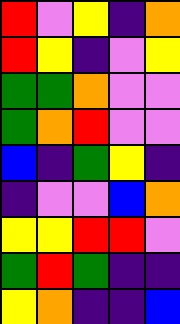[["red", "violet", "yellow", "indigo", "orange"], ["red", "yellow", "indigo", "violet", "yellow"], ["green", "green", "orange", "violet", "violet"], ["green", "orange", "red", "violet", "violet"], ["blue", "indigo", "green", "yellow", "indigo"], ["indigo", "violet", "violet", "blue", "orange"], ["yellow", "yellow", "red", "red", "violet"], ["green", "red", "green", "indigo", "indigo"], ["yellow", "orange", "indigo", "indigo", "blue"]]